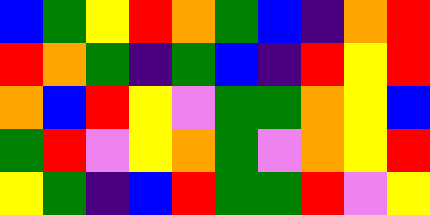[["blue", "green", "yellow", "red", "orange", "green", "blue", "indigo", "orange", "red"], ["red", "orange", "green", "indigo", "green", "blue", "indigo", "red", "yellow", "red"], ["orange", "blue", "red", "yellow", "violet", "green", "green", "orange", "yellow", "blue"], ["green", "red", "violet", "yellow", "orange", "green", "violet", "orange", "yellow", "red"], ["yellow", "green", "indigo", "blue", "red", "green", "green", "red", "violet", "yellow"]]